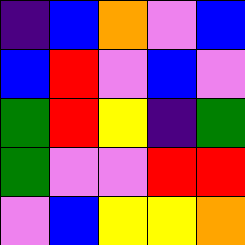[["indigo", "blue", "orange", "violet", "blue"], ["blue", "red", "violet", "blue", "violet"], ["green", "red", "yellow", "indigo", "green"], ["green", "violet", "violet", "red", "red"], ["violet", "blue", "yellow", "yellow", "orange"]]